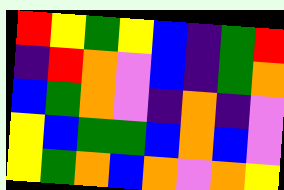[["red", "yellow", "green", "yellow", "blue", "indigo", "green", "red"], ["indigo", "red", "orange", "violet", "blue", "indigo", "green", "orange"], ["blue", "green", "orange", "violet", "indigo", "orange", "indigo", "violet"], ["yellow", "blue", "green", "green", "blue", "orange", "blue", "violet"], ["yellow", "green", "orange", "blue", "orange", "violet", "orange", "yellow"]]